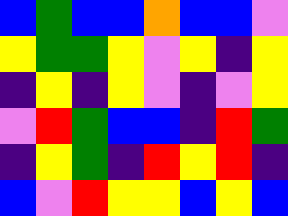[["blue", "green", "blue", "blue", "orange", "blue", "blue", "violet"], ["yellow", "green", "green", "yellow", "violet", "yellow", "indigo", "yellow"], ["indigo", "yellow", "indigo", "yellow", "violet", "indigo", "violet", "yellow"], ["violet", "red", "green", "blue", "blue", "indigo", "red", "green"], ["indigo", "yellow", "green", "indigo", "red", "yellow", "red", "indigo"], ["blue", "violet", "red", "yellow", "yellow", "blue", "yellow", "blue"]]